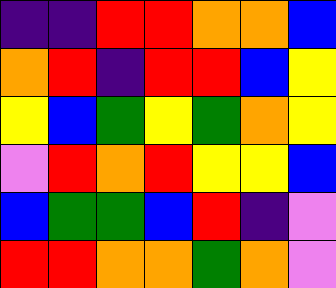[["indigo", "indigo", "red", "red", "orange", "orange", "blue"], ["orange", "red", "indigo", "red", "red", "blue", "yellow"], ["yellow", "blue", "green", "yellow", "green", "orange", "yellow"], ["violet", "red", "orange", "red", "yellow", "yellow", "blue"], ["blue", "green", "green", "blue", "red", "indigo", "violet"], ["red", "red", "orange", "orange", "green", "orange", "violet"]]